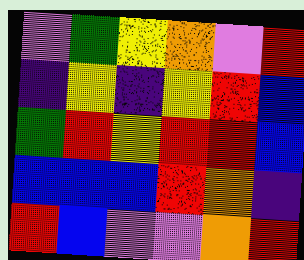[["violet", "green", "yellow", "orange", "violet", "red"], ["indigo", "yellow", "indigo", "yellow", "red", "blue"], ["green", "red", "yellow", "red", "red", "blue"], ["blue", "blue", "blue", "red", "orange", "indigo"], ["red", "blue", "violet", "violet", "orange", "red"]]